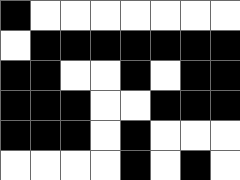[["black", "white", "white", "white", "white", "white", "white", "white"], ["white", "black", "black", "black", "black", "black", "black", "black"], ["black", "black", "white", "white", "black", "white", "black", "black"], ["black", "black", "black", "white", "white", "black", "black", "black"], ["black", "black", "black", "white", "black", "white", "white", "white"], ["white", "white", "white", "white", "black", "white", "black", "white"]]